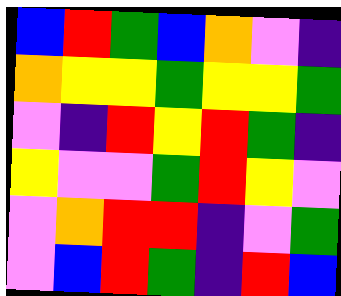[["blue", "red", "green", "blue", "orange", "violet", "indigo"], ["orange", "yellow", "yellow", "green", "yellow", "yellow", "green"], ["violet", "indigo", "red", "yellow", "red", "green", "indigo"], ["yellow", "violet", "violet", "green", "red", "yellow", "violet"], ["violet", "orange", "red", "red", "indigo", "violet", "green"], ["violet", "blue", "red", "green", "indigo", "red", "blue"]]